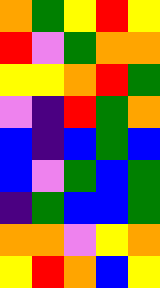[["orange", "green", "yellow", "red", "yellow"], ["red", "violet", "green", "orange", "orange"], ["yellow", "yellow", "orange", "red", "green"], ["violet", "indigo", "red", "green", "orange"], ["blue", "indigo", "blue", "green", "blue"], ["blue", "violet", "green", "blue", "green"], ["indigo", "green", "blue", "blue", "green"], ["orange", "orange", "violet", "yellow", "orange"], ["yellow", "red", "orange", "blue", "yellow"]]